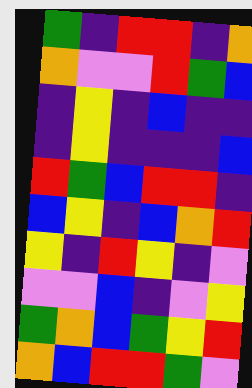[["green", "indigo", "red", "red", "indigo", "orange"], ["orange", "violet", "violet", "red", "green", "blue"], ["indigo", "yellow", "indigo", "blue", "indigo", "indigo"], ["indigo", "yellow", "indigo", "indigo", "indigo", "blue"], ["red", "green", "blue", "red", "red", "indigo"], ["blue", "yellow", "indigo", "blue", "orange", "red"], ["yellow", "indigo", "red", "yellow", "indigo", "violet"], ["violet", "violet", "blue", "indigo", "violet", "yellow"], ["green", "orange", "blue", "green", "yellow", "red"], ["orange", "blue", "red", "red", "green", "violet"]]